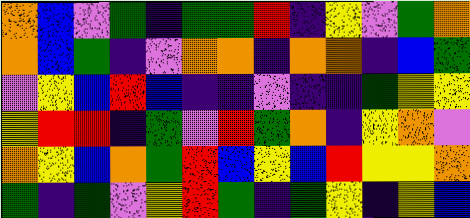[["orange", "blue", "violet", "green", "indigo", "green", "green", "red", "indigo", "yellow", "violet", "green", "orange"], ["orange", "blue", "green", "indigo", "violet", "orange", "orange", "indigo", "orange", "orange", "indigo", "blue", "green"], ["violet", "yellow", "blue", "red", "blue", "indigo", "indigo", "violet", "indigo", "indigo", "green", "yellow", "yellow"], ["yellow", "red", "red", "indigo", "green", "violet", "red", "green", "orange", "indigo", "yellow", "orange", "violet"], ["orange", "yellow", "blue", "orange", "green", "red", "blue", "yellow", "blue", "red", "yellow", "yellow", "orange"], ["green", "indigo", "green", "violet", "yellow", "red", "green", "indigo", "green", "yellow", "indigo", "yellow", "blue"]]